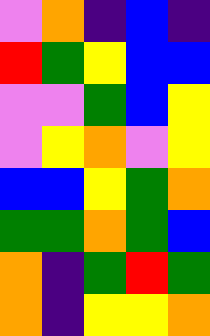[["violet", "orange", "indigo", "blue", "indigo"], ["red", "green", "yellow", "blue", "blue"], ["violet", "violet", "green", "blue", "yellow"], ["violet", "yellow", "orange", "violet", "yellow"], ["blue", "blue", "yellow", "green", "orange"], ["green", "green", "orange", "green", "blue"], ["orange", "indigo", "green", "red", "green"], ["orange", "indigo", "yellow", "yellow", "orange"]]